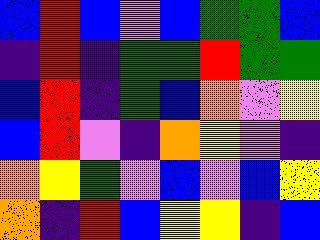[["blue", "red", "blue", "violet", "blue", "green", "green", "blue"], ["indigo", "red", "indigo", "green", "green", "red", "green", "green"], ["blue", "red", "indigo", "green", "blue", "orange", "violet", "yellow"], ["blue", "red", "violet", "indigo", "orange", "yellow", "violet", "indigo"], ["orange", "yellow", "green", "violet", "blue", "violet", "blue", "yellow"], ["orange", "indigo", "red", "blue", "yellow", "yellow", "indigo", "blue"]]